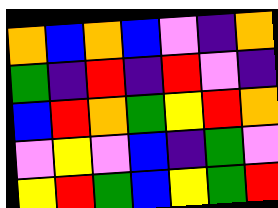[["orange", "blue", "orange", "blue", "violet", "indigo", "orange"], ["green", "indigo", "red", "indigo", "red", "violet", "indigo"], ["blue", "red", "orange", "green", "yellow", "red", "orange"], ["violet", "yellow", "violet", "blue", "indigo", "green", "violet"], ["yellow", "red", "green", "blue", "yellow", "green", "red"]]